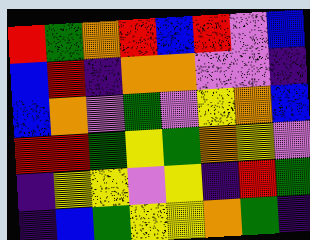[["red", "green", "orange", "red", "blue", "red", "violet", "blue"], ["blue", "red", "indigo", "orange", "orange", "violet", "violet", "indigo"], ["blue", "orange", "violet", "green", "violet", "yellow", "orange", "blue"], ["red", "red", "green", "yellow", "green", "orange", "yellow", "violet"], ["indigo", "yellow", "yellow", "violet", "yellow", "indigo", "red", "green"], ["indigo", "blue", "green", "yellow", "yellow", "orange", "green", "indigo"]]